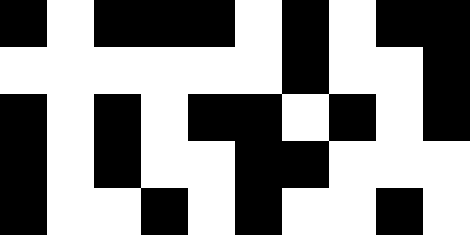[["black", "white", "black", "black", "black", "white", "black", "white", "black", "black"], ["white", "white", "white", "white", "white", "white", "black", "white", "white", "black"], ["black", "white", "black", "white", "black", "black", "white", "black", "white", "black"], ["black", "white", "black", "white", "white", "black", "black", "white", "white", "white"], ["black", "white", "white", "black", "white", "black", "white", "white", "black", "white"]]